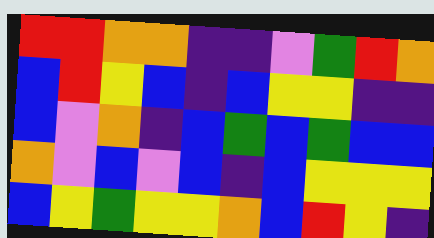[["red", "red", "orange", "orange", "indigo", "indigo", "violet", "green", "red", "orange"], ["blue", "red", "yellow", "blue", "indigo", "blue", "yellow", "yellow", "indigo", "indigo"], ["blue", "violet", "orange", "indigo", "blue", "green", "blue", "green", "blue", "blue"], ["orange", "violet", "blue", "violet", "blue", "indigo", "blue", "yellow", "yellow", "yellow"], ["blue", "yellow", "green", "yellow", "yellow", "orange", "blue", "red", "yellow", "indigo"]]